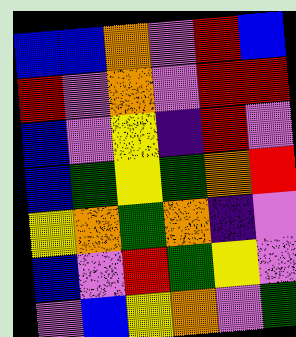[["blue", "blue", "orange", "violet", "red", "blue"], ["red", "violet", "orange", "violet", "red", "red"], ["blue", "violet", "yellow", "indigo", "red", "violet"], ["blue", "green", "yellow", "green", "orange", "red"], ["yellow", "orange", "green", "orange", "indigo", "violet"], ["blue", "violet", "red", "green", "yellow", "violet"], ["violet", "blue", "yellow", "orange", "violet", "green"]]